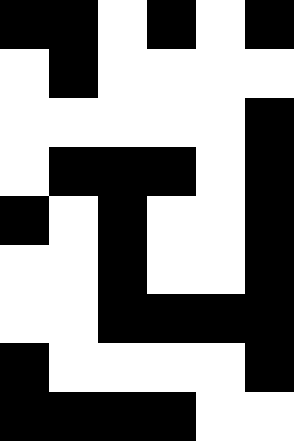[["black", "black", "white", "black", "white", "black"], ["white", "black", "white", "white", "white", "white"], ["white", "white", "white", "white", "white", "black"], ["white", "black", "black", "black", "white", "black"], ["black", "white", "black", "white", "white", "black"], ["white", "white", "black", "white", "white", "black"], ["white", "white", "black", "black", "black", "black"], ["black", "white", "white", "white", "white", "black"], ["black", "black", "black", "black", "white", "white"]]